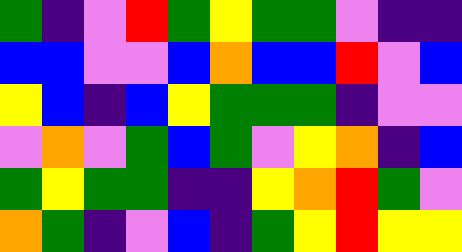[["green", "indigo", "violet", "red", "green", "yellow", "green", "green", "violet", "indigo", "indigo"], ["blue", "blue", "violet", "violet", "blue", "orange", "blue", "blue", "red", "violet", "blue"], ["yellow", "blue", "indigo", "blue", "yellow", "green", "green", "green", "indigo", "violet", "violet"], ["violet", "orange", "violet", "green", "blue", "green", "violet", "yellow", "orange", "indigo", "blue"], ["green", "yellow", "green", "green", "indigo", "indigo", "yellow", "orange", "red", "green", "violet"], ["orange", "green", "indigo", "violet", "blue", "indigo", "green", "yellow", "red", "yellow", "yellow"]]